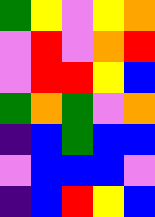[["green", "yellow", "violet", "yellow", "orange"], ["violet", "red", "violet", "orange", "red"], ["violet", "red", "red", "yellow", "blue"], ["green", "orange", "green", "violet", "orange"], ["indigo", "blue", "green", "blue", "blue"], ["violet", "blue", "blue", "blue", "violet"], ["indigo", "blue", "red", "yellow", "blue"]]